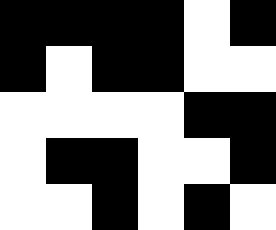[["black", "black", "black", "black", "white", "black"], ["black", "white", "black", "black", "white", "white"], ["white", "white", "white", "white", "black", "black"], ["white", "black", "black", "white", "white", "black"], ["white", "white", "black", "white", "black", "white"]]